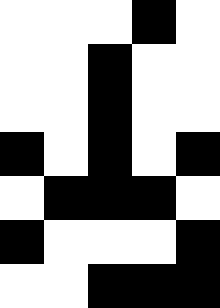[["white", "white", "white", "black", "white"], ["white", "white", "black", "white", "white"], ["white", "white", "black", "white", "white"], ["black", "white", "black", "white", "black"], ["white", "black", "black", "black", "white"], ["black", "white", "white", "white", "black"], ["white", "white", "black", "black", "black"]]